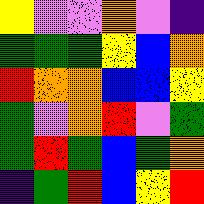[["yellow", "violet", "violet", "orange", "violet", "indigo"], ["green", "green", "green", "yellow", "blue", "orange"], ["red", "orange", "orange", "blue", "blue", "yellow"], ["green", "violet", "orange", "red", "violet", "green"], ["green", "red", "green", "blue", "green", "orange"], ["indigo", "green", "red", "blue", "yellow", "red"]]